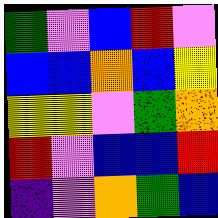[["green", "violet", "blue", "red", "violet"], ["blue", "blue", "orange", "blue", "yellow"], ["yellow", "yellow", "violet", "green", "orange"], ["red", "violet", "blue", "blue", "red"], ["indigo", "violet", "orange", "green", "blue"]]